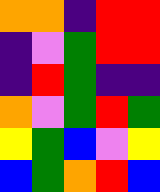[["orange", "orange", "indigo", "red", "red"], ["indigo", "violet", "green", "red", "red"], ["indigo", "red", "green", "indigo", "indigo"], ["orange", "violet", "green", "red", "green"], ["yellow", "green", "blue", "violet", "yellow"], ["blue", "green", "orange", "red", "blue"]]